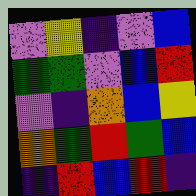[["violet", "yellow", "indigo", "violet", "blue"], ["green", "green", "violet", "blue", "red"], ["violet", "indigo", "orange", "blue", "yellow"], ["orange", "green", "red", "green", "blue"], ["indigo", "red", "blue", "red", "indigo"]]